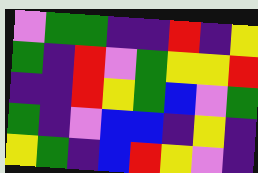[["violet", "green", "green", "indigo", "indigo", "red", "indigo", "yellow"], ["green", "indigo", "red", "violet", "green", "yellow", "yellow", "red"], ["indigo", "indigo", "red", "yellow", "green", "blue", "violet", "green"], ["green", "indigo", "violet", "blue", "blue", "indigo", "yellow", "indigo"], ["yellow", "green", "indigo", "blue", "red", "yellow", "violet", "indigo"]]